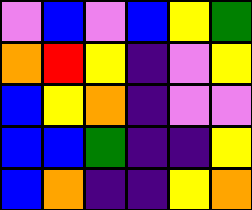[["violet", "blue", "violet", "blue", "yellow", "green"], ["orange", "red", "yellow", "indigo", "violet", "yellow"], ["blue", "yellow", "orange", "indigo", "violet", "violet"], ["blue", "blue", "green", "indigo", "indigo", "yellow"], ["blue", "orange", "indigo", "indigo", "yellow", "orange"]]